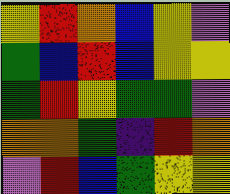[["yellow", "red", "orange", "blue", "yellow", "violet"], ["green", "blue", "red", "blue", "yellow", "yellow"], ["green", "red", "yellow", "green", "green", "violet"], ["orange", "orange", "green", "indigo", "red", "orange"], ["violet", "red", "blue", "green", "yellow", "yellow"]]